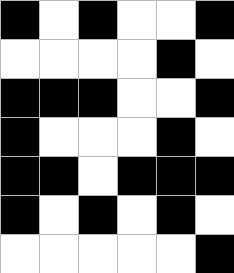[["black", "white", "black", "white", "white", "black"], ["white", "white", "white", "white", "black", "white"], ["black", "black", "black", "white", "white", "black"], ["black", "white", "white", "white", "black", "white"], ["black", "black", "white", "black", "black", "black"], ["black", "white", "black", "white", "black", "white"], ["white", "white", "white", "white", "white", "black"]]